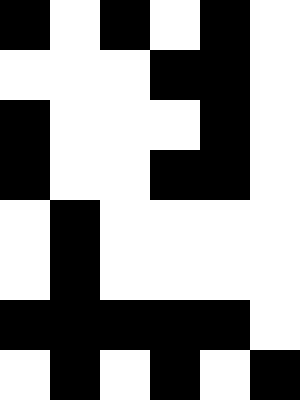[["black", "white", "black", "white", "black", "white"], ["white", "white", "white", "black", "black", "white"], ["black", "white", "white", "white", "black", "white"], ["black", "white", "white", "black", "black", "white"], ["white", "black", "white", "white", "white", "white"], ["white", "black", "white", "white", "white", "white"], ["black", "black", "black", "black", "black", "white"], ["white", "black", "white", "black", "white", "black"]]